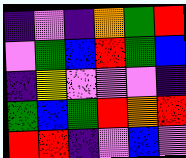[["indigo", "violet", "indigo", "orange", "green", "red"], ["violet", "green", "blue", "red", "green", "blue"], ["indigo", "yellow", "violet", "violet", "violet", "indigo"], ["green", "blue", "green", "red", "orange", "red"], ["red", "red", "indigo", "violet", "blue", "violet"]]